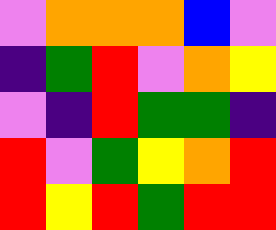[["violet", "orange", "orange", "orange", "blue", "violet"], ["indigo", "green", "red", "violet", "orange", "yellow"], ["violet", "indigo", "red", "green", "green", "indigo"], ["red", "violet", "green", "yellow", "orange", "red"], ["red", "yellow", "red", "green", "red", "red"]]